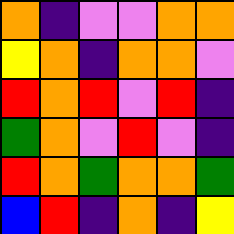[["orange", "indigo", "violet", "violet", "orange", "orange"], ["yellow", "orange", "indigo", "orange", "orange", "violet"], ["red", "orange", "red", "violet", "red", "indigo"], ["green", "orange", "violet", "red", "violet", "indigo"], ["red", "orange", "green", "orange", "orange", "green"], ["blue", "red", "indigo", "orange", "indigo", "yellow"]]